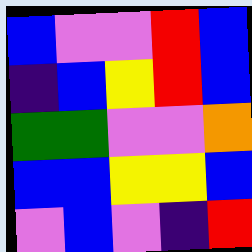[["blue", "violet", "violet", "red", "blue"], ["indigo", "blue", "yellow", "red", "blue"], ["green", "green", "violet", "violet", "orange"], ["blue", "blue", "yellow", "yellow", "blue"], ["violet", "blue", "violet", "indigo", "red"]]